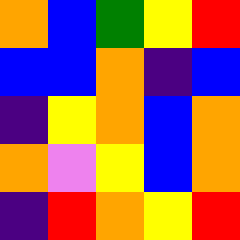[["orange", "blue", "green", "yellow", "red"], ["blue", "blue", "orange", "indigo", "blue"], ["indigo", "yellow", "orange", "blue", "orange"], ["orange", "violet", "yellow", "blue", "orange"], ["indigo", "red", "orange", "yellow", "red"]]